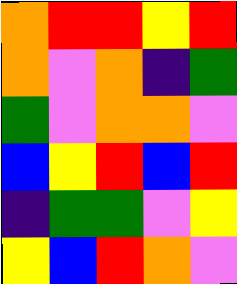[["orange", "red", "red", "yellow", "red"], ["orange", "violet", "orange", "indigo", "green"], ["green", "violet", "orange", "orange", "violet"], ["blue", "yellow", "red", "blue", "red"], ["indigo", "green", "green", "violet", "yellow"], ["yellow", "blue", "red", "orange", "violet"]]